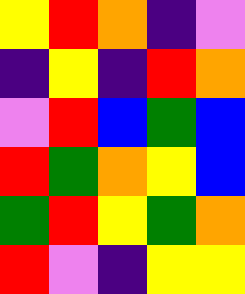[["yellow", "red", "orange", "indigo", "violet"], ["indigo", "yellow", "indigo", "red", "orange"], ["violet", "red", "blue", "green", "blue"], ["red", "green", "orange", "yellow", "blue"], ["green", "red", "yellow", "green", "orange"], ["red", "violet", "indigo", "yellow", "yellow"]]